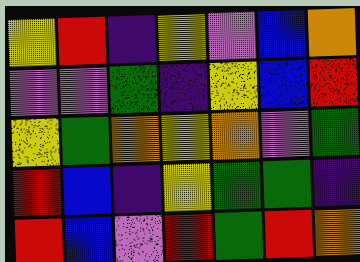[["yellow", "red", "indigo", "yellow", "violet", "blue", "orange"], ["violet", "violet", "green", "indigo", "yellow", "blue", "red"], ["yellow", "green", "orange", "yellow", "orange", "violet", "green"], ["red", "blue", "indigo", "yellow", "green", "green", "indigo"], ["red", "blue", "violet", "red", "green", "red", "orange"]]